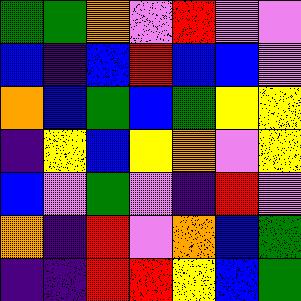[["green", "green", "orange", "violet", "red", "violet", "violet"], ["blue", "indigo", "blue", "red", "blue", "blue", "violet"], ["orange", "blue", "green", "blue", "green", "yellow", "yellow"], ["indigo", "yellow", "blue", "yellow", "orange", "violet", "yellow"], ["blue", "violet", "green", "violet", "indigo", "red", "violet"], ["orange", "indigo", "red", "violet", "orange", "blue", "green"], ["indigo", "indigo", "red", "red", "yellow", "blue", "green"]]